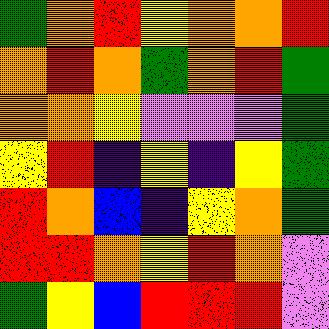[["green", "orange", "red", "yellow", "orange", "orange", "red"], ["orange", "red", "orange", "green", "orange", "red", "green"], ["orange", "orange", "yellow", "violet", "violet", "violet", "green"], ["yellow", "red", "indigo", "yellow", "indigo", "yellow", "green"], ["red", "orange", "blue", "indigo", "yellow", "orange", "green"], ["red", "red", "orange", "yellow", "red", "orange", "violet"], ["green", "yellow", "blue", "red", "red", "red", "violet"]]